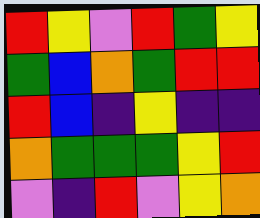[["red", "yellow", "violet", "red", "green", "yellow"], ["green", "blue", "orange", "green", "red", "red"], ["red", "blue", "indigo", "yellow", "indigo", "indigo"], ["orange", "green", "green", "green", "yellow", "red"], ["violet", "indigo", "red", "violet", "yellow", "orange"]]